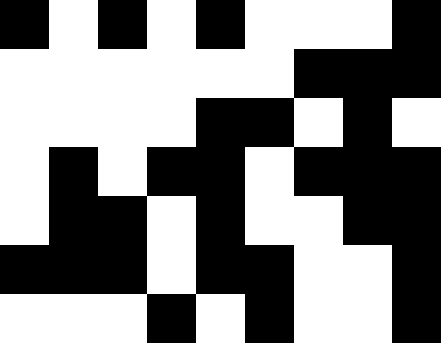[["black", "white", "black", "white", "black", "white", "white", "white", "black"], ["white", "white", "white", "white", "white", "white", "black", "black", "black"], ["white", "white", "white", "white", "black", "black", "white", "black", "white"], ["white", "black", "white", "black", "black", "white", "black", "black", "black"], ["white", "black", "black", "white", "black", "white", "white", "black", "black"], ["black", "black", "black", "white", "black", "black", "white", "white", "black"], ["white", "white", "white", "black", "white", "black", "white", "white", "black"]]